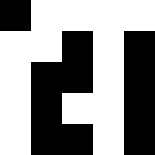[["black", "white", "white", "white", "white"], ["white", "white", "black", "white", "black"], ["white", "black", "black", "white", "black"], ["white", "black", "white", "white", "black"], ["white", "black", "black", "white", "black"]]